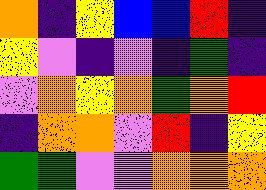[["orange", "indigo", "yellow", "blue", "blue", "red", "indigo"], ["yellow", "violet", "indigo", "violet", "indigo", "green", "indigo"], ["violet", "orange", "yellow", "orange", "green", "orange", "red"], ["indigo", "orange", "orange", "violet", "red", "indigo", "yellow"], ["green", "green", "violet", "violet", "orange", "orange", "orange"]]